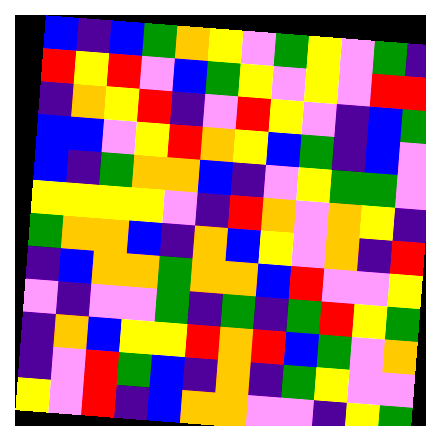[["blue", "indigo", "blue", "green", "orange", "yellow", "violet", "green", "yellow", "violet", "green", "indigo"], ["red", "yellow", "red", "violet", "blue", "green", "yellow", "violet", "yellow", "violet", "red", "red"], ["indigo", "orange", "yellow", "red", "indigo", "violet", "red", "yellow", "violet", "indigo", "blue", "green"], ["blue", "blue", "violet", "yellow", "red", "orange", "yellow", "blue", "green", "indigo", "blue", "violet"], ["blue", "indigo", "green", "orange", "orange", "blue", "indigo", "violet", "yellow", "green", "green", "violet"], ["yellow", "yellow", "yellow", "yellow", "violet", "indigo", "red", "orange", "violet", "orange", "yellow", "indigo"], ["green", "orange", "orange", "blue", "indigo", "orange", "blue", "yellow", "violet", "orange", "indigo", "red"], ["indigo", "blue", "orange", "orange", "green", "orange", "orange", "blue", "red", "violet", "violet", "yellow"], ["violet", "indigo", "violet", "violet", "green", "indigo", "green", "indigo", "green", "red", "yellow", "green"], ["indigo", "orange", "blue", "yellow", "yellow", "red", "orange", "red", "blue", "green", "violet", "orange"], ["indigo", "violet", "red", "green", "blue", "indigo", "orange", "indigo", "green", "yellow", "violet", "violet"], ["yellow", "violet", "red", "indigo", "blue", "orange", "orange", "violet", "violet", "indigo", "yellow", "green"]]